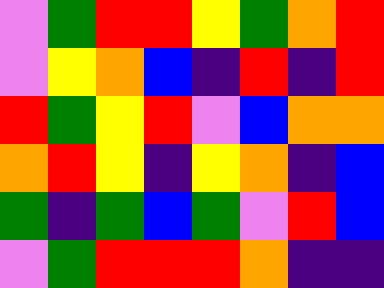[["violet", "green", "red", "red", "yellow", "green", "orange", "red"], ["violet", "yellow", "orange", "blue", "indigo", "red", "indigo", "red"], ["red", "green", "yellow", "red", "violet", "blue", "orange", "orange"], ["orange", "red", "yellow", "indigo", "yellow", "orange", "indigo", "blue"], ["green", "indigo", "green", "blue", "green", "violet", "red", "blue"], ["violet", "green", "red", "red", "red", "orange", "indigo", "indigo"]]